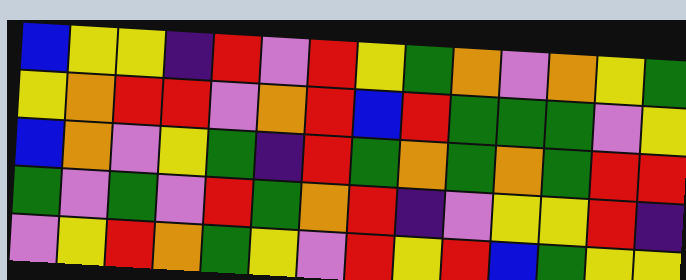[["blue", "yellow", "yellow", "indigo", "red", "violet", "red", "yellow", "green", "orange", "violet", "orange", "yellow", "green"], ["yellow", "orange", "red", "red", "violet", "orange", "red", "blue", "red", "green", "green", "green", "violet", "yellow"], ["blue", "orange", "violet", "yellow", "green", "indigo", "red", "green", "orange", "green", "orange", "green", "red", "red"], ["green", "violet", "green", "violet", "red", "green", "orange", "red", "indigo", "violet", "yellow", "yellow", "red", "indigo"], ["violet", "yellow", "red", "orange", "green", "yellow", "violet", "red", "yellow", "red", "blue", "green", "yellow", "yellow"]]